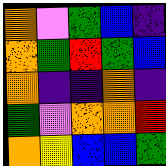[["orange", "violet", "green", "blue", "indigo"], ["orange", "green", "red", "green", "blue"], ["orange", "indigo", "indigo", "orange", "indigo"], ["green", "violet", "orange", "orange", "red"], ["orange", "yellow", "blue", "blue", "green"]]